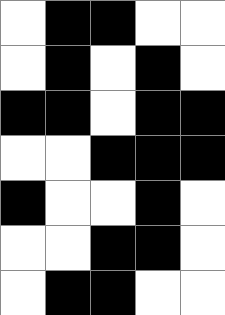[["white", "black", "black", "white", "white"], ["white", "black", "white", "black", "white"], ["black", "black", "white", "black", "black"], ["white", "white", "black", "black", "black"], ["black", "white", "white", "black", "white"], ["white", "white", "black", "black", "white"], ["white", "black", "black", "white", "white"]]